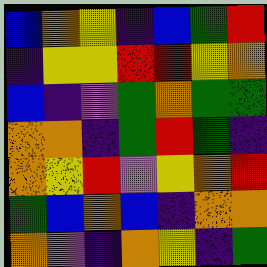[["blue", "orange", "yellow", "indigo", "blue", "green", "red"], ["indigo", "yellow", "yellow", "red", "red", "yellow", "orange"], ["blue", "indigo", "violet", "green", "orange", "green", "green"], ["orange", "orange", "indigo", "green", "red", "green", "indigo"], ["orange", "yellow", "red", "violet", "yellow", "orange", "red"], ["green", "blue", "orange", "blue", "indigo", "orange", "orange"], ["orange", "violet", "indigo", "orange", "yellow", "indigo", "green"]]